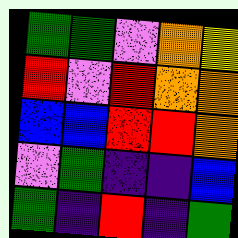[["green", "green", "violet", "orange", "yellow"], ["red", "violet", "red", "orange", "orange"], ["blue", "blue", "red", "red", "orange"], ["violet", "green", "indigo", "indigo", "blue"], ["green", "indigo", "red", "indigo", "green"]]